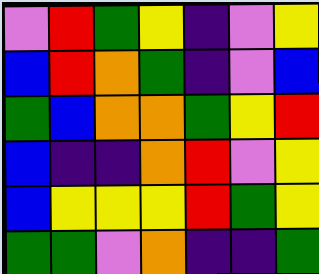[["violet", "red", "green", "yellow", "indigo", "violet", "yellow"], ["blue", "red", "orange", "green", "indigo", "violet", "blue"], ["green", "blue", "orange", "orange", "green", "yellow", "red"], ["blue", "indigo", "indigo", "orange", "red", "violet", "yellow"], ["blue", "yellow", "yellow", "yellow", "red", "green", "yellow"], ["green", "green", "violet", "orange", "indigo", "indigo", "green"]]